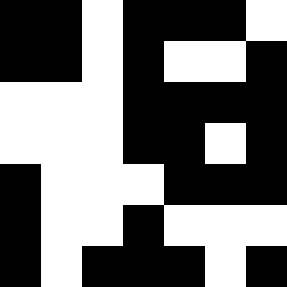[["black", "black", "white", "black", "black", "black", "white"], ["black", "black", "white", "black", "white", "white", "black"], ["white", "white", "white", "black", "black", "black", "black"], ["white", "white", "white", "black", "black", "white", "black"], ["black", "white", "white", "white", "black", "black", "black"], ["black", "white", "white", "black", "white", "white", "white"], ["black", "white", "black", "black", "black", "white", "black"]]